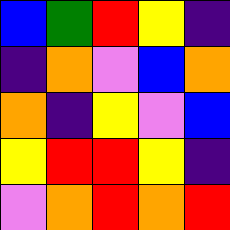[["blue", "green", "red", "yellow", "indigo"], ["indigo", "orange", "violet", "blue", "orange"], ["orange", "indigo", "yellow", "violet", "blue"], ["yellow", "red", "red", "yellow", "indigo"], ["violet", "orange", "red", "orange", "red"]]